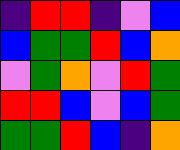[["indigo", "red", "red", "indigo", "violet", "blue"], ["blue", "green", "green", "red", "blue", "orange"], ["violet", "green", "orange", "violet", "red", "green"], ["red", "red", "blue", "violet", "blue", "green"], ["green", "green", "red", "blue", "indigo", "orange"]]